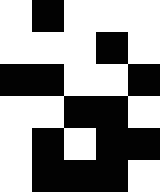[["white", "black", "white", "white", "white"], ["white", "white", "white", "black", "white"], ["black", "black", "white", "white", "black"], ["white", "white", "black", "black", "white"], ["white", "black", "white", "black", "black"], ["white", "black", "black", "black", "white"]]